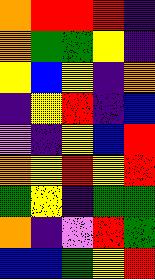[["orange", "red", "red", "red", "indigo"], ["orange", "green", "green", "yellow", "indigo"], ["yellow", "blue", "yellow", "indigo", "orange"], ["indigo", "yellow", "red", "indigo", "blue"], ["violet", "indigo", "yellow", "blue", "red"], ["orange", "yellow", "red", "yellow", "red"], ["green", "yellow", "indigo", "green", "green"], ["orange", "indigo", "violet", "red", "green"], ["blue", "blue", "green", "yellow", "red"]]